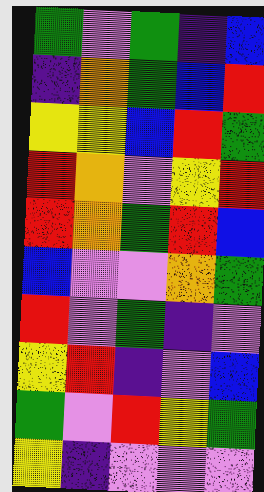[["green", "violet", "green", "indigo", "blue"], ["indigo", "orange", "green", "blue", "red"], ["yellow", "yellow", "blue", "red", "green"], ["red", "orange", "violet", "yellow", "red"], ["red", "orange", "green", "red", "blue"], ["blue", "violet", "violet", "orange", "green"], ["red", "violet", "green", "indigo", "violet"], ["yellow", "red", "indigo", "violet", "blue"], ["green", "violet", "red", "yellow", "green"], ["yellow", "indigo", "violet", "violet", "violet"]]